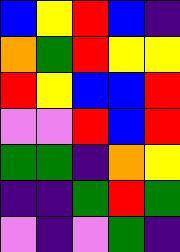[["blue", "yellow", "red", "blue", "indigo"], ["orange", "green", "red", "yellow", "yellow"], ["red", "yellow", "blue", "blue", "red"], ["violet", "violet", "red", "blue", "red"], ["green", "green", "indigo", "orange", "yellow"], ["indigo", "indigo", "green", "red", "green"], ["violet", "indigo", "violet", "green", "indigo"]]